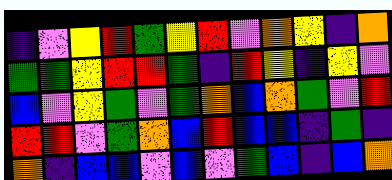[["indigo", "violet", "yellow", "red", "green", "yellow", "red", "violet", "orange", "yellow", "indigo", "orange"], ["green", "green", "yellow", "red", "red", "green", "indigo", "red", "yellow", "indigo", "yellow", "violet"], ["blue", "violet", "yellow", "green", "violet", "green", "orange", "blue", "orange", "green", "violet", "red"], ["red", "red", "violet", "green", "orange", "blue", "red", "blue", "blue", "indigo", "green", "indigo"], ["orange", "indigo", "blue", "blue", "violet", "blue", "violet", "green", "blue", "indigo", "blue", "orange"]]